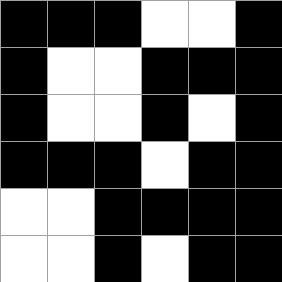[["black", "black", "black", "white", "white", "black"], ["black", "white", "white", "black", "black", "black"], ["black", "white", "white", "black", "white", "black"], ["black", "black", "black", "white", "black", "black"], ["white", "white", "black", "black", "black", "black"], ["white", "white", "black", "white", "black", "black"]]